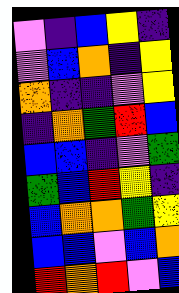[["violet", "indigo", "blue", "yellow", "indigo"], ["violet", "blue", "orange", "indigo", "yellow"], ["orange", "indigo", "indigo", "violet", "yellow"], ["indigo", "orange", "green", "red", "blue"], ["blue", "blue", "indigo", "violet", "green"], ["green", "blue", "red", "yellow", "indigo"], ["blue", "orange", "orange", "green", "yellow"], ["blue", "blue", "violet", "blue", "orange"], ["red", "orange", "red", "violet", "blue"]]